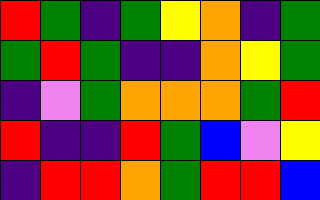[["red", "green", "indigo", "green", "yellow", "orange", "indigo", "green"], ["green", "red", "green", "indigo", "indigo", "orange", "yellow", "green"], ["indigo", "violet", "green", "orange", "orange", "orange", "green", "red"], ["red", "indigo", "indigo", "red", "green", "blue", "violet", "yellow"], ["indigo", "red", "red", "orange", "green", "red", "red", "blue"]]